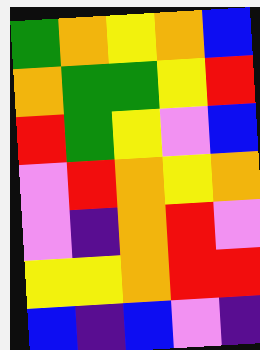[["green", "orange", "yellow", "orange", "blue"], ["orange", "green", "green", "yellow", "red"], ["red", "green", "yellow", "violet", "blue"], ["violet", "red", "orange", "yellow", "orange"], ["violet", "indigo", "orange", "red", "violet"], ["yellow", "yellow", "orange", "red", "red"], ["blue", "indigo", "blue", "violet", "indigo"]]